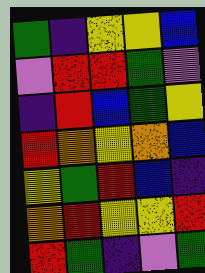[["green", "indigo", "yellow", "yellow", "blue"], ["violet", "red", "red", "green", "violet"], ["indigo", "red", "blue", "green", "yellow"], ["red", "orange", "yellow", "orange", "blue"], ["yellow", "green", "red", "blue", "indigo"], ["orange", "red", "yellow", "yellow", "red"], ["red", "green", "indigo", "violet", "green"]]